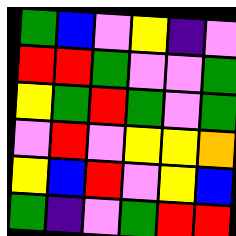[["green", "blue", "violet", "yellow", "indigo", "violet"], ["red", "red", "green", "violet", "violet", "green"], ["yellow", "green", "red", "green", "violet", "green"], ["violet", "red", "violet", "yellow", "yellow", "orange"], ["yellow", "blue", "red", "violet", "yellow", "blue"], ["green", "indigo", "violet", "green", "red", "red"]]